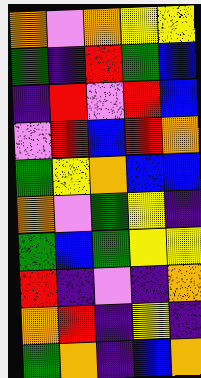[["orange", "violet", "orange", "yellow", "yellow"], ["green", "indigo", "red", "green", "blue"], ["indigo", "red", "violet", "red", "blue"], ["violet", "red", "blue", "red", "orange"], ["green", "yellow", "orange", "blue", "blue"], ["orange", "violet", "green", "yellow", "indigo"], ["green", "blue", "green", "yellow", "yellow"], ["red", "indigo", "violet", "indigo", "orange"], ["orange", "red", "indigo", "yellow", "indigo"], ["green", "orange", "indigo", "blue", "orange"]]